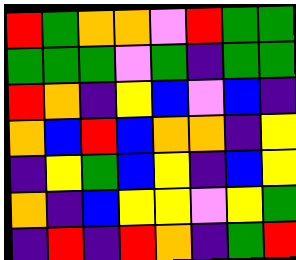[["red", "green", "orange", "orange", "violet", "red", "green", "green"], ["green", "green", "green", "violet", "green", "indigo", "green", "green"], ["red", "orange", "indigo", "yellow", "blue", "violet", "blue", "indigo"], ["orange", "blue", "red", "blue", "orange", "orange", "indigo", "yellow"], ["indigo", "yellow", "green", "blue", "yellow", "indigo", "blue", "yellow"], ["orange", "indigo", "blue", "yellow", "yellow", "violet", "yellow", "green"], ["indigo", "red", "indigo", "red", "orange", "indigo", "green", "red"]]